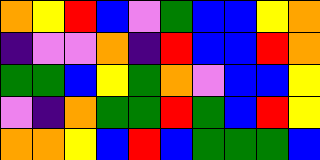[["orange", "yellow", "red", "blue", "violet", "green", "blue", "blue", "yellow", "orange"], ["indigo", "violet", "violet", "orange", "indigo", "red", "blue", "blue", "red", "orange"], ["green", "green", "blue", "yellow", "green", "orange", "violet", "blue", "blue", "yellow"], ["violet", "indigo", "orange", "green", "green", "red", "green", "blue", "red", "yellow"], ["orange", "orange", "yellow", "blue", "red", "blue", "green", "green", "green", "blue"]]